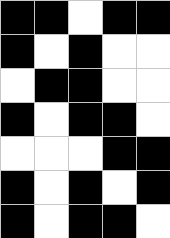[["black", "black", "white", "black", "black"], ["black", "white", "black", "white", "white"], ["white", "black", "black", "white", "white"], ["black", "white", "black", "black", "white"], ["white", "white", "white", "black", "black"], ["black", "white", "black", "white", "black"], ["black", "white", "black", "black", "white"]]